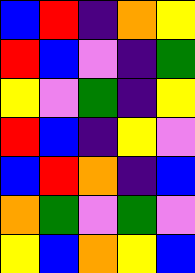[["blue", "red", "indigo", "orange", "yellow"], ["red", "blue", "violet", "indigo", "green"], ["yellow", "violet", "green", "indigo", "yellow"], ["red", "blue", "indigo", "yellow", "violet"], ["blue", "red", "orange", "indigo", "blue"], ["orange", "green", "violet", "green", "violet"], ["yellow", "blue", "orange", "yellow", "blue"]]